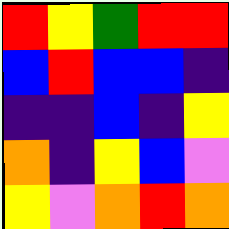[["red", "yellow", "green", "red", "red"], ["blue", "red", "blue", "blue", "indigo"], ["indigo", "indigo", "blue", "indigo", "yellow"], ["orange", "indigo", "yellow", "blue", "violet"], ["yellow", "violet", "orange", "red", "orange"]]